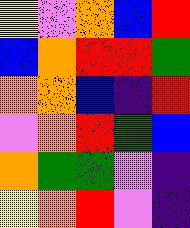[["yellow", "violet", "orange", "blue", "red"], ["blue", "orange", "red", "red", "green"], ["orange", "orange", "blue", "indigo", "red"], ["violet", "orange", "red", "green", "blue"], ["orange", "green", "green", "violet", "indigo"], ["yellow", "orange", "red", "violet", "indigo"]]